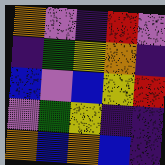[["orange", "violet", "indigo", "red", "violet"], ["indigo", "green", "yellow", "orange", "indigo"], ["blue", "violet", "blue", "yellow", "red"], ["violet", "green", "yellow", "indigo", "indigo"], ["orange", "blue", "orange", "blue", "indigo"]]